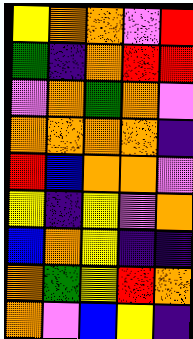[["yellow", "orange", "orange", "violet", "red"], ["green", "indigo", "orange", "red", "red"], ["violet", "orange", "green", "orange", "violet"], ["orange", "orange", "orange", "orange", "indigo"], ["red", "blue", "orange", "orange", "violet"], ["yellow", "indigo", "yellow", "violet", "orange"], ["blue", "orange", "yellow", "indigo", "indigo"], ["orange", "green", "yellow", "red", "orange"], ["orange", "violet", "blue", "yellow", "indigo"]]